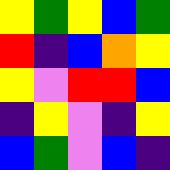[["yellow", "green", "yellow", "blue", "green"], ["red", "indigo", "blue", "orange", "yellow"], ["yellow", "violet", "red", "red", "blue"], ["indigo", "yellow", "violet", "indigo", "yellow"], ["blue", "green", "violet", "blue", "indigo"]]